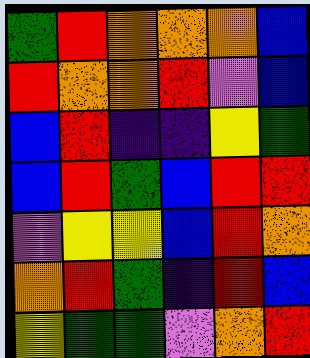[["green", "red", "orange", "orange", "orange", "blue"], ["red", "orange", "orange", "red", "violet", "blue"], ["blue", "red", "indigo", "indigo", "yellow", "green"], ["blue", "red", "green", "blue", "red", "red"], ["violet", "yellow", "yellow", "blue", "red", "orange"], ["orange", "red", "green", "indigo", "red", "blue"], ["yellow", "green", "green", "violet", "orange", "red"]]